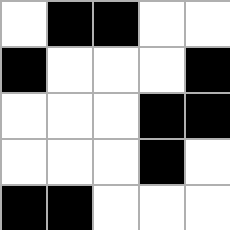[["white", "black", "black", "white", "white"], ["black", "white", "white", "white", "black"], ["white", "white", "white", "black", "black"], ["white", "white", "white", "black", "white"], ["black", "black", "white", "white", "white"]]